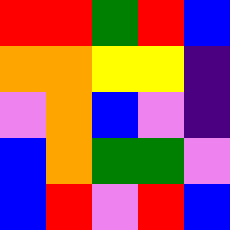[["red", "red", "green", "red", "blue"], ["orange", "orange", "yellow", "yellow", "indigo"], ["violet", "orange", "blue", "violet", "indigo"], ["blue", "orange", "green", "green", "violet"], ["blue", "red", "violet", "red", "blue"]]